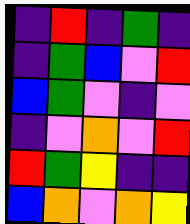[["indigo", "red", "indigo", "green", "indigo"], ["indigo", "green", "blue", "violet", "red"], ["blue", "green", "violet", "indigo", "violet"], ["indigo", "violet", "orange", "violet", "red"], ["red", "green", "yellow", "indigo", "indigo"], ["blue", "orange", "violet", "orange", "yellow"]]